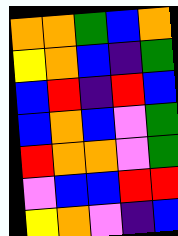[["orange", "orange", "green", "blue", "orange"], ["yellow", "orange", "blue", "indigo", "green"], ["blue", "red", "indigo", "red", "blue"], ["blue", "orange", "blue", "violet", "green"], ["red", "orange", "orange", "violet", "green"], ["violet", "blue", "blue", "red", "red"], ["yellow", "orange", "violet", "indigo", "blue"]]